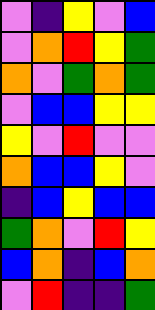[["violet", "indigo", "yellow", "violet", "blue"], ["violet", "orange", "red", "yellow", "green"], ["orange", "violet", "green", "orange", "green"], ["violet", "blue", "blue", "yellow", "yellow"], ["yellow", "violet", "red", "violet", "violet"], ["orange", "blue", "blue", "yellow", "violet"], ["indigo", "blue", "yellow", "blue", "blue"], ["green", "orange", "violet", "red", "yellow"], ["blue", "orange", "indigo", "blue", "orange"], ["violet", "red", "indigo", "indigo", "green"]]